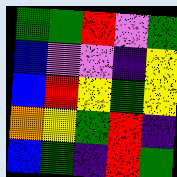[["green", "green", "red", "violet", "green"], ["blue", "violet", "violet", "indigo", "yellow"], ["blue", "red", "yellow", "green", "yellow"], ["orange", "yellow", "green", "red", "indigo"], ["blue", "green", "indigo", "red", "green"]]